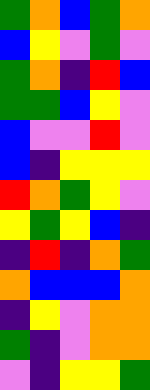[["green", "orange", "blue", "green", "orange"], ["blue", "yellow", "violet", "green", "violet"], ["green", "orange", "indigo", "red", "blue"], ["green", "green", "blue", "yellow", "violet"], ["blue", "violet", "violet", "red", "violet"], ["blue", "indigo", "yellow", "yellow", "yellow"], ["red", "orange", "green", "yellow", "violet"], ["yellow", "green", "yellow", "blue", "indigo"], ["indigo", "red", "indigo", "orange", "green"], ["orange", "blue", "blue", "blue", "orange"], ["indigo", "yellow", "violet", "orange", "orange"], ["green", "indigo", "violet", "orange", "orange"], ["violet", "indigo", "yellow", "yellow", "green"]]